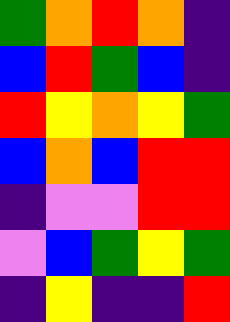[["green", "orange", "red", "orange", "indigo"], ["blue", "red", "green", "blue", "indigo"], ["red", "yellow", "orange", "yellow", "green"], ["blue", "orange", "blue", "red", "red"], ["indigo", "violet", "violet", "red", "red"], ["violet", "blue", "green", "yellow", "green"], ["indigo", "yellow", "indigo", "indigo", "red"]]